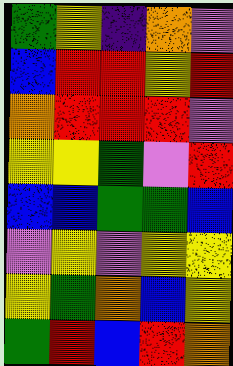[["green", "yellow", "indigo", "orange", "violet"], ["blue", "red", "red", "yellow", "red"], ["orange", "red", "red", "red", "violet"], ["yellow", "yellow", "green", "violet", "red"], ["blue", "blue", "green", "green", "blue"], ["violet", "yellow", "violet", "yellow", "yellow"], ["yellow", "green", "orange", "blue", "yellow"], ["green", "red", "blue", "red", "orange"]]